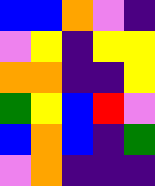[["blue", "blue", "orange", "violet", "indigo"], ["violet", "yellow", "indigo", "yellow", "yellow"], ["orange", "orange", "indigo", "indigo", "yellow"], ["green", "yellow", "blue", "red", "violet"], ["blue", "orange", "blue", "indigo", "green"], ["violet", "orange", "indigo", "indigo", "indigo"]]